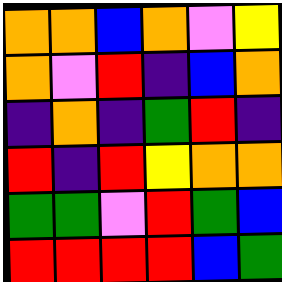[["orange", "orange", "blue", "orange", "violet", "yellow"], ["orange", "violet", "red", "indigo", "blue", "orange"], ["indigo", "orange", "indigo", "green", "red", "indigo"], ["red", "indigo", "red", "yellow", "orange", "orange"], ["green", "green", "violet", "red", "green", "blue"], ["red", "red", "red", "red", "blue", "green"]]